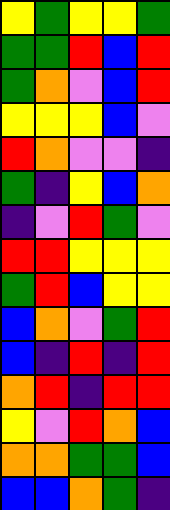[["yellow", "green", "yellow", "yellow", "green"], ["green", "green", "red", "blue", "red"], ["green", "orange", "violet", "blue", "red"], ["yellow", "yellow", "yellow", "blue", "violet"], ["red", "orange", "violet", "violet", "indigo"], ["green", "indigo", "yellow", "blue", "orange"], ["indigo", "violet", "red", "green", "violet"], ["red", "red", "yellow", "yellow", "yellow"], ["green", "red", "blue", "yellow", "yellow"], ["blue", "orange", "violet", "green", "red"], ["blue", "indigo", "red", "indigo", "red"], ["orange", "red", "indigo", "red", "red"], ["yellow", "violet", "red", "orange", "blue"], ["orange", "orange", "green", "green", "blue"], ["blue", "blue", "orange", "green", "indigo"]]